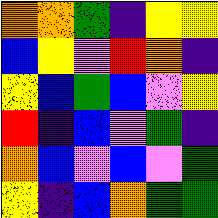[["orange", "orange", "green", "indigo", "yellow", "yellow"], ["blue", "yellow", "violet", "red", "orange", "indigo"], ["yellow", "blue", "green", "blue", "violet", "yellow"], ["red", "indigo", "blue", "violet", "green", "indigo"], ["orange", "blue", "violet", "blue", "violet", "green"], ["yellow", "indigo", "blue", "orange", "green", "green"]]